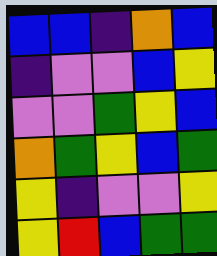[["blue", "blue", "indigo", "orange", "blue"], ["indigo", "violet", "violet", "blue", "yellow"], ["violet", "violet", "green", "yellow", "blue"], ["orange", "green", "yellow", "blue", "green"], ["yellow", "indigo", "violet", "violet", "yellow"], ["yellow", "red", "blue", "green", "green"]]